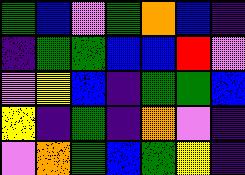[["green", "blue", "violet", "green", "orange", "blue", "indigo"], ["indigo", "green", "green", "blue", "blue", "red", "violet"], ["violet", "yellow", "blue", "indigo", "green", "green", "blue"], ["yellow", "indigo", "green", "indigo", "orange", "violet", "indigo"], ["violet", "orange", "green", "blue", "green", "yellow", "indigo"]]